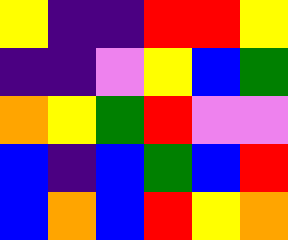[["yellow", "indigo", "indigo", "red", "red", "yellow"], ["indigo", "indigo", "violet", "yellow", "blue", "green"], ["orange", "yellow", "green", "red", "violet", "violet"], ["blue", "indigo", "blue", "green", "blue", "red"], ["blue", "orange", "blue", "red", "yellow", "orange"]]